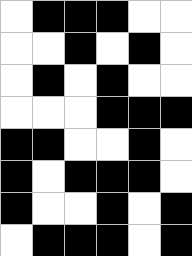[["white", "black", "black", "black", "white", "white"], ["white", "white", "black", "white", "black", "white"], ["white", "black", "white", "black", "white", "white"], ["white", "white", "white", "black", "black", "black"], ["black", "black", "white", "white", "black", "white"], ["black", "white", "black", "black", "black", "white"], ["black", "white", "white", "black", "white", "black"], ["white", "black", "black", "black", "white", "black"]]